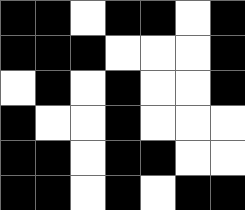[["black", "black", "white", "black", "black", "white", "black"], ["black", "black", "black", "white", "white", "white", "black"], ["white", "black", "white", "black", "white", "white", "black"], ["black", "white", "white", "black", "white", "white", "white"], ["black", "black", "white", "black", "black", "white", "white"], ["black", "black", "white", "black", "white", "black", "black"]]